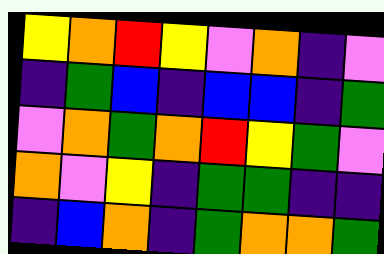[["yellow", "orange", "red", "yellow", "violet", "orange", "indigo", "violet"], ["indigo", "green", "blue", "indigo", "blue", "blue", "indigo", "green"], ["violet", "orange", "green", "orange", "red", "yellow", "green", "violet"], ["orange", "violet", "yellow", "indigo", "green", "green", "indigo", "indigo"], ["indigo", "blue", "orange", "indigo", "green", "orange", "orange", "green"]]